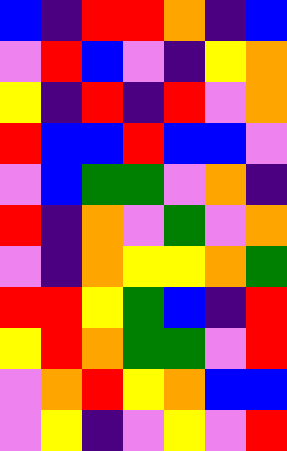[["blue", "indigo", "red", "red", "orange", "indigo", "blue"], ["violet", "red", "blue", "violet", "indigo", "yellow", "orange"], ["yellow", "indigo", "red", "indigo", "red", "violet", "orange"], ["red", "blue", "blue", "red", "blue", "blue", "violet"], ["violet", "blue", "green", "green", "violet", "orange", "indigo"], ["red", "indigo", "orange", "violet", "green", "violet", "orange"], ["violet", "indigo", "orange", "yellow", "yellow", "orange", "green"], ["red", "red", "yellow", "green", "blue", "indigo", "red"], ["yellow", "red", "orange", "green", "green", "violet", "red"], ["violet", "orange", "red", "yellow", "orange", "blue", "blue"], ["violet", "yellow", "indigo", "violet", "yellow", "violet", "red"]]